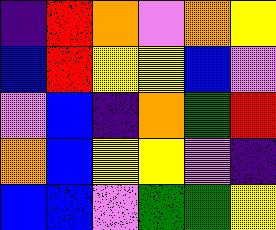[["indigo", "red", "orange", "violet", "orange", "yellow"], ["blue", "red", "yellow", "yellow", "blue", "violet"], ["violet", "blue", "indigo", "orange", "green", "red"], ["orange", "blue", "yellow", "yellow", "violet", "indigo"], ["blue", "blue", "violet", "green", "green", "yellow"]]